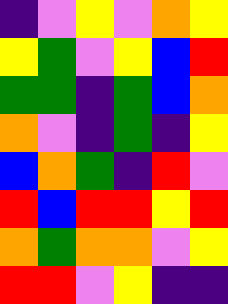[["indigo", "violet", "yellow", "violet", "orange", "yellow"], ["yellow", "green", "violet", "yellow", "blue", "red"], ["green", "green", "indigo", "green", "blue", "orange"], ["orange", "violet", "indigo", "green", "indigo", "yellow"], ["blue", "orange", "green", "indigo", "red", "violet"], ["red", "blue", "red", "red", "yellow", "red"], ["orange", "green", "orange", "orange", "violet", "yellow"], ["red", "red", "violet", "yellow", "indigo", "indigo"]]